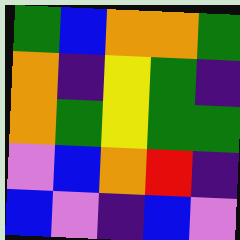[["green", "blue", "orange", "orange", "green"], ["orange", "indigo", "yellow", "green", "indigo"], ["orange", "green", "yellow", "green", "green"], ["violet", "blue", "orange", "red", "indigo"], ["blue", "violet", "indigo", "blue", "violet"]]